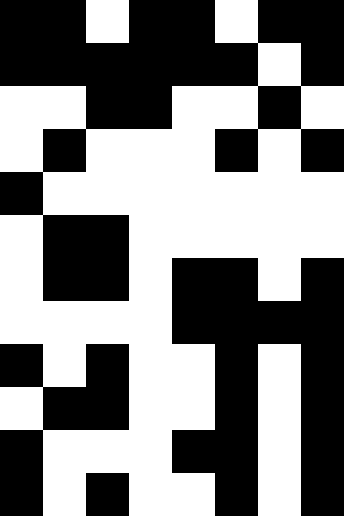[["black", "black", "white", "black", "black", "white", "black", "black"], ["black", "black", "black", "black", "black", "black", "white", "black"], ["white", "white", "black", "black", "white", "white", "black", "white"], ["white", "black", "white", "white", "white", "black", "white", "black"], ["black", "white", "white", "white", "white", "white", "white", "white"], ["white", "black", "black", "white", "white", "white", "white", "white"], ["white", "black", "black", "white", "black", "black", "white", "black"], ["white", "white", "white", "white", "black", "black", "black", "black"], ["black", "white", "black", "white", "white", "black", "white", "black"], ["white", "black", "black", "white", "white", "black", "white", "black"], ["black", "white", "white", "white", "black", "black", "white", "black"], ["black", "white", "black", "white", "white", "black", "white", "black"]]